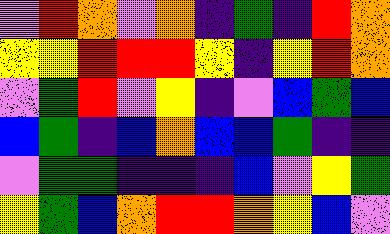[["violet", "red", "orange", "violet", "orange", "indigo", "green", "indigo", "red", "orange"], ["yellow", "yellow", "red", "red", "red", "yellow", "indigo", "yellow", "red", "orange"], ["violet", "green", "red", "violet", "yellow", "indigo", "violet", "blue", "green", "blue"], ["blue", "green", "indigo", "blue", "orange", "blue", "blue", "green", "indigo", "indigo"], ["violet", "green", "green", "indigo", "indigo", "indigo", "blue", "violet", "yellow", "green"], ["yellow", "green", "blue", "orange", "red", "red", "orange", "yellow", "blue", "violet"]]